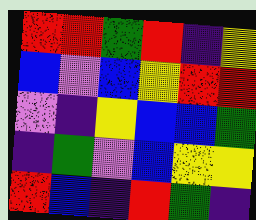[["red", "red", "green", "red", "indigo", "yellow"], ["blue", "violet", "blue", "yellow", "red", "red"], ["violet", "indigo", "yellow", "blue", "blue", "green"], ["indigo", "green", "violet", "blue", "yellow", "yellow"], ["red", "blue", "indigo", "red", "green", "indigo"]]